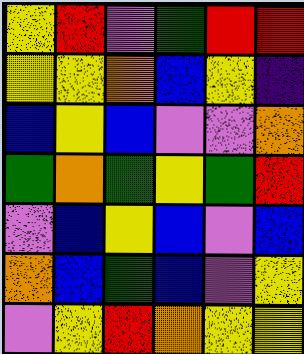[["yellow", "red", "violet", "green", "red", "red"], ["yellow", "yellow", "orange", "blue", "yellow", "indigo"], ["blue", "yellow", "blue", "violet", "violet", "orange"], ["green", "orange", "green", "yellow", "green", "red"], ["violet", "blue", "yellow", "blue", "violet", "blue"], ["orange", "blue", "green", "blue", "violet", "yellow"], ["violet", "yellow", "red", "orange", "yellow", "yellow"]]